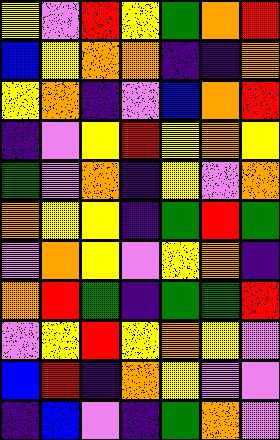[["yellow", "violet", "red", "yellow", "green", "orange", "red"], ["blue", "yellow", "orange", "orange", "indigo", "indigo", "orange"], ["yellow", "orange", "indigo", "violet", "blue", "orange", "red"], ["indigo", "violet", "yellow", "red", "yellow", "orange", "yellow"], ["green", "violet", "orange", "indigo", "yellow", "violet", "orange"], ["orange", "yellow", "yellow", "indigo", "green", "red", "green"], ["violet", "orange", "yellow", "violet", "yellow", "orange", "indigo"], ["orange", "red", "green", "indigo", "green", "green", "red"], ["violet", "yellow", "red", "yellow", "orange", "yellow", "violet"], ["blue", "red", "indigo", "orange", "yellow", "violet", "violet"], ["indigo", "blue", "violet", "indigo", "green", "orange", "violet"]]